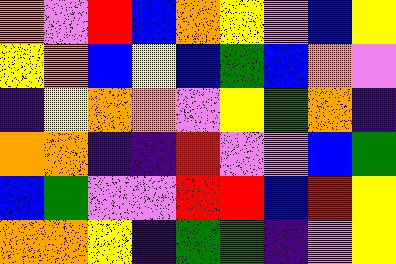[["orange", "violet", "red", "blue", "orange", "yellow", "violet", "blue", "yellow"], ["yellow", "orange", "blue", "yellow", "blue", "green", "blue", "orange", "violet"], ["indigo", "yellow", "orange", "orange", "violet", "yellow", "green", "orange", "indigo"], ["orange", "orange", "indigo", "indigo", "red", "violet", "violet", "blue", "green"], ["blue", "green", "violet", "violet", "red", "red", "blue", "red", "yellow"], ["orange", "orange", "yellow", "indigo", "green", "green", "indigo", "violet", "yellow"]]